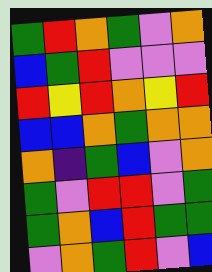[["green", "red", "orange", "green", "violet", "orange"], ["blue", "green", "red", "violet", "violet", "violet"], ["red", "yellow", "red", "orange", "yellow", "red"], ["blue", "blue", "orange", "green", "orange", "orange"], ["orange", "indigo", "green", "blue", "violet", "orange"], ["green", "violet", "red", "red", "violet", "green"], ["green", "orange", "blue", "red", "green", "green"], ["violet", "orange", "green", "red", "violet", "blue"]]